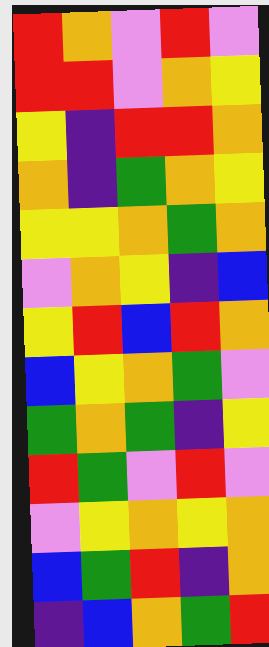[["red", "orange", "violet", "red", "violet"], ["red", "red", "violet", "orange", "yellow"], ["yellow", "indigo", "red", "red", "orange"], ["orange", "indigo", "green", "orange", "yellow"], ["yellow", "yellow", "orange", "green", "orange"], ["violet", "orange", "yellow", "indigo", "blue"], ["yellow", "red", "blue", "red", "orange"], ["blue", "yellow", "orange", "green", "violet"], ["green", "orange", "green", "indigo", "yellow"], ["red", "green", "violet", "red", "violet"], ["violet", "yellow", "orange", "yellow", "orange"], ["blue", "green", "red", "indigo", "orange"], ["indigo", "blue", "orange", "green", "red"]]